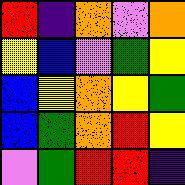[["red", "indigo", "orange", "violet", "orange"], ["yellow", "blue", "violet", "green", "yellow"], ["blue", "yellow", "orange", "yellow", "green"], ["blue", "green", "orange", "red", "yellow"], ["violet", "green", "red", "red", "indigo"]]